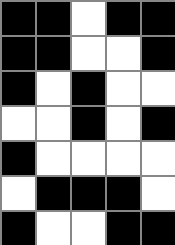[["black", "black", "white", "black", "black"], ["black", "black", "white", "white", "black"], ["black", "white", "black", "white", "white"], ["white", "white", "black", "white", "black"], ["black", "white", "white", "white", "white"], ["white", "black", "black", "black", "white"], ["black", "white", "white", "black", "black"]]